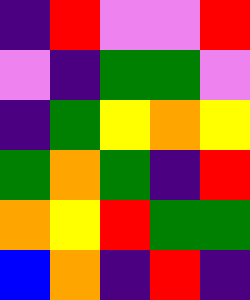[["indigo", "red", "violet", "violet", "red"], ["violet", "indigo", "green", "green", "violet"], ["indigo", "green", "yellow", "orange", "yellow"], ["green", "orange", "green", "indigo", "red"], ["orange", "yellow", "red", "green", "green"], ["blue", "orange", "indigo", "red", "indigo"]]